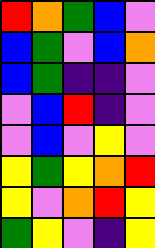[["red", "orange", "green", "blue", "violet"], ["blue", "green", "violet", "blue", "orange"], ["blue", "green", "indigo", "indigo", "violet"], ["violet", "blue", "red", "indigo", "violet"], ["violet", "blue", "violet", "yellow", "violet"], ["yellow", "green", "yellow", "orange", "red"], ["yellow", "violet", "orange", "red", "yellow"], ["green", "yellow", "violet", "indigo", "yellow"]]